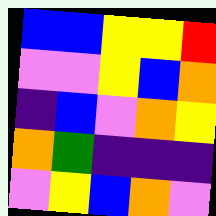[["blue", "blue", "yellow", "yellow", "red"], ["violet", "violet", "yellow", "blue", "orange"], ["indigo", "blue", "violet", "orange", "yellow"], ["orange", "green", "indigo", "indigo", "indigo"], ["violet", "yellow", "blue", "orange", "violet"]]